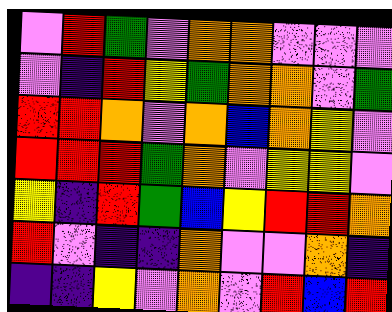[["violet", "red", "green", "violet", "orange", "orange", "violet", "violet", "violet"], ["violet", "indigo", "red", "yellow", "green", "orange", "orange", "violet", "green"], ["red", "red", "orange", "violet", "orange", "blue", "orange", "yellow", "violet"], ["red", "red", "red", "green", "orange", "violet", "yellow", "yellow", "violet"], ["yellow", "indigo", "red", "green", "blue", "yellow", "red", "red", "orange"], ["red", "violet", "indigo", "indigo", "orange", "violet", "violet", "orange", "indigo"], ["indigo", "indigo", "yellow", "violet", "orange", "violet", "red", "blue", "red"]]